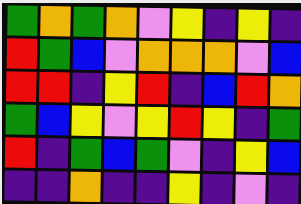[["green", "orange", "green", "orange", "violet", "yellow", "indigo", "yellow", "indigo"], ["red", "green", "blue", "violet", "orange", "orange", "orange", "violet", "blue"], ["red", "red", "indigo", "yellow", "red", "indigo", "blue", "red", "orange"], ["green", "blue", "yellow", "violet", "yellow", "red", "yellow", "indigo", "green"], ["red", "indigo", "green", "blue", "green", "violet", "indigo", "yellow", "blue"], ["indigo", "indigo", "orange", "indigo", "indigo", "yellow", "indigo", "violet", "indigo"]]